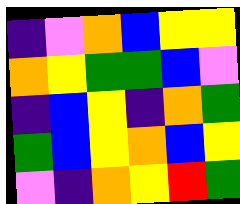[["indigo", "violet", "orange", "blue", "yellow", "yellow"], ["orange", "yellow", "green", "green", "blue", "violet"], ["indigo", "blue", "yellow", "indigo", "orange", "green"], ["green", "blue", "yellow", "orange", "blue", "yellow"], ["violet", "indigo", "orange", "yellow", "red", "green"]]